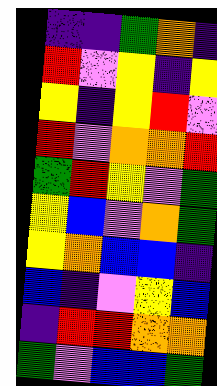[["indigo", "indigo", "green", "orange", "indigo"], ["red", "violet", "yellow", "indigo", "yellow"], ["yellow", "indigo", "yellow", "red", "violet"], ["red", "violet", "orange", "orange", "red"], ["green", "red", "yellow", "violet", "green"], ["yellow", "blue", "violet", "orange", "green"], ["yellow", "orange", "blue", "blue", "indigo"], ["blue", "indigo", "violet", "yellow", "blue"], ["indigo", "red", "red", "orange", "orange"], ["green", "violet", "blue", "blue", "green"]]